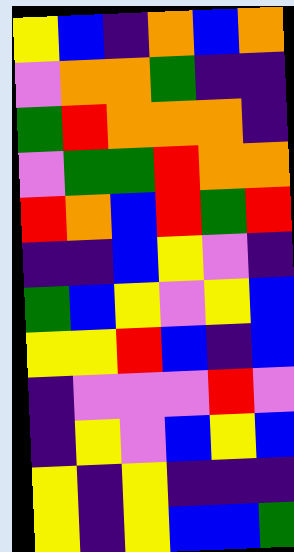[["yellow", "blue", "indigo", "orange", "blue", "orange"], ["violet", "orange", "orange", "green", "indigo", "indigo"], ["green", "red", "orange", "orange", "orange", "indigo"], ["violet", "green", "green", "red", "orange", "orange"], ["red", "orange", "blue", "red", "green", "red"], ["indigo", "indigo", "blue", "yellow", "violet", "indigo"], ["green", "blue", "yellow", "violet", "yellow", "blue"], ["yellow", "yellow", "red", "blue", "indigo", "blue"], ["indigo", "violet", "violet", "violet", "red", "violet"], ["indigo", "yellow", "violet", "blue", "yellow", "blue"], ["yellow", "indigo", "yellow", "indigo", "indigo", "indigo"], ["yellow", "indigo", "yellow", "blue", "blue", "green"]]